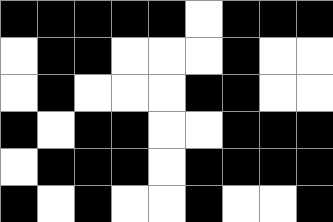[["black", "black", "black", "black", "black", "white", "black", "black", "black"], ["white", "black", "black", "white", "white", "white", "black", "white", "white"], ["white", "black", "white", "white", "white", "black", "black", "white", "white"], ["black", "white", "black", "black", "white", "white", "black", "black", "black"], ["white", "black", "black", "black", "white", "black", "black", "black", "black"], ["black", "white", "black", "white", "white", "black", "white", "white", "black"]]